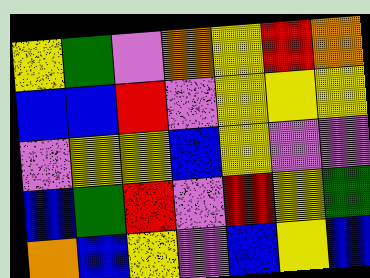[["yellow", "green", "violet", "orange", "yellow", "red", "orange"], ["blue", "blue", "red", "violet", "yellow", "yellow", "yellow"], ["violet", "yellow", "yellow", "blue", "yellow", "violet", "violet"], ["blue", "green", "red", "violet", "red", "yellow", "green"], ["orange", "blue", "yellow", "violet", "blue", "yellow", "blue"]]